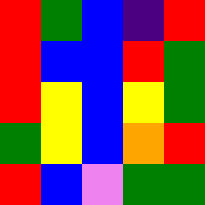[["red", "green", "blue", "indigo", "red"], ["red", "blue", "blue", "red", "green"], ["red", "yellow", "blue", "yellow", "green"], ["green", "yellow", "blue", "orange", "red"], ["red", "blue", "violet", "green", "green"]]